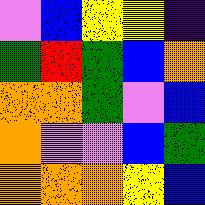[["violet", "blue", "yellow", "yellow", "indigo"], ["green", "red", "green", "blue", "orange"], ["orange", "orange", "green", "violet", "blue"], ["orange", "violet", "violet", "blue", "green"], ["orange", "orange", "orange", "yellow", "blue"]]